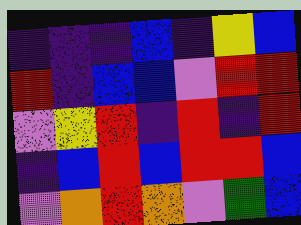[["indigo", "indigo", "indigo", "blue", "indigo", "yellow", "blue"], ["red", "indigo", "blue", "blue", "violet", "red", "red"], ["violet", "yellow", "red", "indigo", "red", "indigo", "red"], ["indigo", "blue", "red", "blue", "red", "red", "blue"], ["violet", "orange", "red", "orange", "violet", "green", "blue"]]